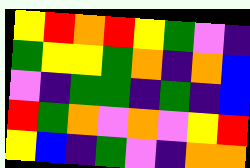[["yellow", "red", "orange", "red", "yellow", "green", "violet", "indigo"], ["green", "yellow", "yellow", "green", "orange", "indigo", "orange", "blue"], ["violet", "indigo", "green", "green", "indigo", "green", "indigo", "blue"], ["red", "green", "orange", "violet", "orange", "violet", "yellow", "red"], ["yellow", "blue", "indigo", "green", "violet", "indigo", "orange", "orange"]]